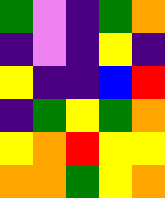[["green", "violet", "indigo", "green", "orange"], ["indigo", "violet", "indigo", "yellow", "indigo"], ["yellow", "indigo", "indigo", "blue", "red"], ["indigo", "green", "yellow", "green", "orange"], ["yellow", "orange", "red", "yellow", "yellow"], ["orange", "orange", "green", "yellow", "orange"]]